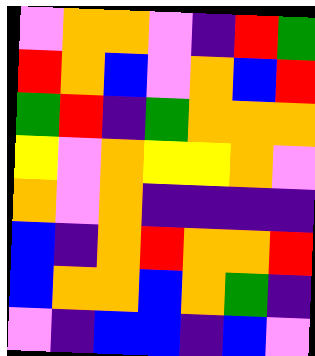[["violet", "orange", "orange", "violet", "indigo", "red", "green"], ["red", "orange", "blue", "violet", "orange", "blue", "red"], ["green", "red", "indigo", "green", "orange", "orange", "orange"], ["yellow", "violet", "orange", "yellow", "yellow", "orange", "violet"], ["orange", "violet", "orange", "indigo", "indigo", "indigo", "indigo"], ["blue", "indigo", "orange", "red", "orange", "orange", "red"], ["blue", "orange", "orange", "blue", "orange", "green", "indigo"], ["violet", "indigo", "blue", "blue", "indigo", "blue", "violet"]]